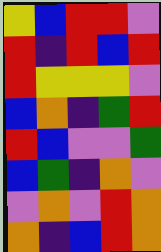[["yellow", "blue", "red", "red", "violet"], ["red", "indigo", "red", "blue", "red"], ["red", "yellow", "yellow", "yellow", "violet"], ["blue", "orange", "indigo", "green", "red"], ["red", "blue", "violet", "violet", "green"], ["blue", "green", "indigo", "orange", "violet"], ["violet", "orange", "violet", "red", "orange"], ["orange", "indigo", "blue", "red", "orange"]]